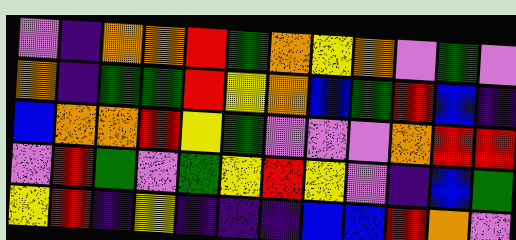[["violet", "indigo", "orange", "orange", "red", "green", "orange", "yellow", "orange", "violet", "green", "violet"], ["orange", "indigo", "green", "green", "red", "yellow", "orange", "blue", "green", "red", "blue", "indigo"], ["blue", "orange", "orange", "red", "yellow", "green", "violet", "violet", "violet", "orange", "red", "red"], ["violet", "red", "green", "violet", "green", "yellow", "red", "yellow", "violet", "indigo", "blue", "green"], ["yellow", "red", "indigo", "yellow", "indigo", "indigo", "indigo", "blue", "blue", "red", "orange", "violet"]]